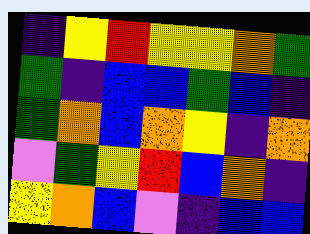[["indigo", "yellow", "red", "yellow", "yellow", "orange", "green"], ["green", "indigo", "blue", "blue", "green", "blue", "indigo"], ["green", "orange", "blue", "orange", "yellow", "indigo", "orange"], ["violet", "green", "yellow", "red", "blue", "orange", "indigo"], ["yellow", "orange", "blue", "violet", "indigo", "blue", "blue"]]